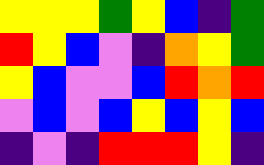[["yellow", "yellow", "yellow", "green", "yellow", "blue", "indigo", "green"], ["red", "yellow", "blue", "violet", "indigo", "orange", "yellow", "green"], ["yellow", "blue", "violet", "violet", "blue", "red", "orange", "red"], ["violet", "blue", "violet", "blue", "yellow", "blue", "yellow", "blue"], ["indigo", "violet", "indigo", "red", "red", "red", "yellow", "indigo"]]